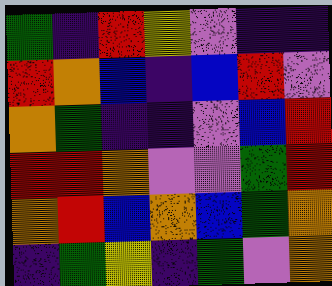[["green", "indigo", "red", "yellow", "violet", "indigo", "indigo"], ["red", "orange", "blue", "indigo", "blue", "red", "violet"], ["orange", "green", "indigo", "indigo", "violet", "blue", "red"], ["red", "red", "orange", "violet", "violet", "green", "red"], ["orange", "red", "blue", "orange", "blue", "green", "orange"], ["indigo", "green", "yellow", "indigo", "green", "violet", "orange"]]